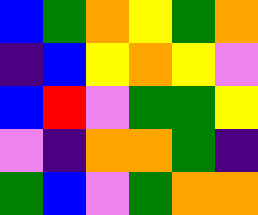[["blue", "green", "orange", "yellow", "green", "orange"], ["indigo", "blue", "yellow", "orange", "yellow", "violet"], ["blue", "red", "violet", "green", "green", "yellow"], ["violet", "indigo", "orange", "orange", "green", "indigo"], ["green", "blue", "violet", "green", "orange", "orange"]]